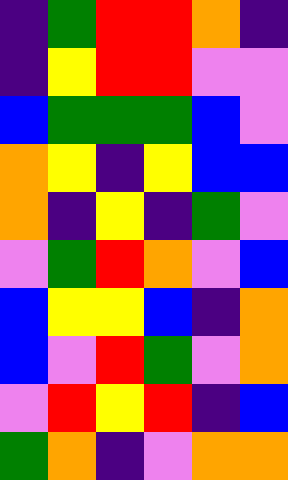[["indigo", "green", "red", "red", "orange", "indigo"], ["indigo", "yellow", "red", "red", "violet", "violet"], ["blue", "green", "green", "green", "blue", "violet"], ["orange", "yellow", "indigo", "yellow", "blue", "blue"], ["orange", "indigo", "yellow", "indigo", "green", "violet"], ["violet", "green", "red", "orange", "violet", "blue"], ["blue", "yellow", "yellow", "blue", "indigo", "orange"], ["blue", "violet", "red", "green", "violet", "orange"], ["violet", "red", "yellow", "red", "indigo", "blue"], ["green", "orange", "indigo", "violet", "orange", "orange"]]